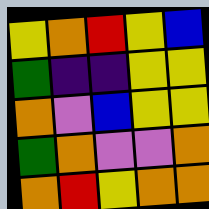[["yellow", "orange", "red", "yellow", "blue"], ["green", "indigo", "indigo", "yellow", "yellow"], ["orange", "violet", "blue", "yellow", "yellow"], ["green", "orange", "violet", "violet", "orange"], ["orange", "red", "yellow", "orange", "orange"]]